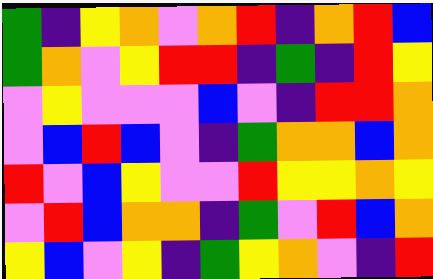[["green", "indigo", "yellow", "orange", "violet", "orange", "red", "indigo", "orange", "red", "blue"], ["green", "orange", "violet", "yellow", "red", "red", "indigo", "green", "indigo", "red", "yellow"], ["violet", "yellow", "violet", "violet", "violet", "blue", "violet", "indigo", "red", "red", "orange"], ["violet", "blue", "red", "blue", "violet", "indigo", "green", "orange", "orange", "blue", "orange"], ["red", "violet", "blue", "yellow", "violet", "violet", "red", "yellow", "yellow", "orange", "yellow"], ["violet", "red", "blue", "orange", "orange", "indigo", "green", "violet", "red", "blue", "orange"], ["yellow", "blue", "violet", "yellow", "indigo", "green", "yellow", "orange", "violet", "indigo", "red"]]